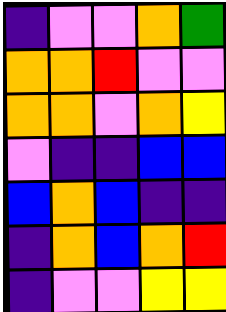[["indigo", "violet", "violet", "orange", "green"], ["orange", "orange", "red", "violet", "violet"], ["orange", "orange", "violet", "orange", "yellow"], ["violet", "indigo", "indigo", "blue", "blue"], ["blue", "orange", "blue", "indigo", "indigo"], ["indigo", "orange", "blue", "orange", "red"], ["indigo", "violet", "violet", "yellow", "yellow"]]